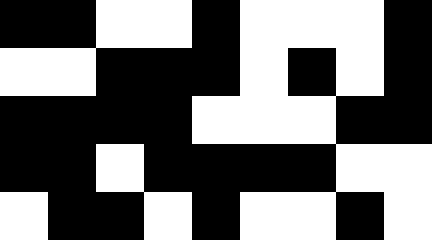[["black", "black", "white", "white", "black", "white", "white", "white", "black"], ["white", "white", "black", "black", "black", "white", "black", "white", "black"], ["black", "black", "black", "black", "white", "white", "white", "black", "black"], ["black", "black", "white", "black", "black", "black", "black", "white", "white"], ["white", "black", "black", "white", "black", "white", "white", "black", "white"]]